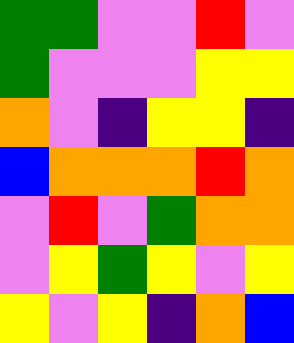[["green", "green", "violet", "violet", "red", "violet"], ["green", "violet", "violet", "violet", "yellow", "yellow"], ["orange", "violet", "indigo", "yellow", "yellow", "indigo"], ["blue", "orange", "orange", "orange", "red", "orange"], ["violet", "red", "violet", "green", "orange", "orange"], ["violet", "yellow", "green", "yellow", "violet", "yellow"], ["yellow", "violet", "yellow", "indigo", "orange", "blue"]]